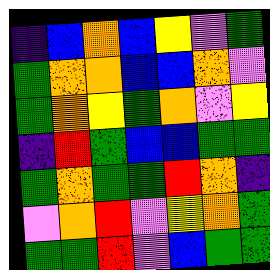[["indigo", "blue", "orange", "blue", "yellow", "violet", "green"], ["green", "orange", "orange", "blue", "blue", "orange", "violet"], ["green", "orange", "yellow", "green", "orange", "violet", "yellow"], ["indigo", "red", "green", "blue", "blue", "green", "green"], ["green", "orange", "green", "green", "red", "orange", "indigo"], ["violet", "orange", "red", "violet", "yellow", "orange", "green"], ["green", "green", "red", "violet", "blue", "green", "green"]]